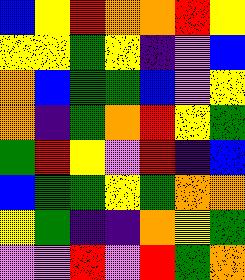[["blue", "yellow", "red", "orange", "orange", "red", "yellow"], ["yellow", "yellow", "green", "yellow", "indigo", "violet", "blue"], ["orange", "blue", "green", "green", "blue", "violet", "yellow"], ["orange", "indigo", "green", "orange", "red", "yellow", "green"], ["green", "red", "yellow", "violet", "red", "indigo", "blue"], ["blue", "green", "green", "yellow", "green", "orange", "orange"], ["yellow", "green", "indigo", "indigo", "orange", "yellow", "green"], ["violet", "violet", "red", "violet", "red", "green", "orange"]]